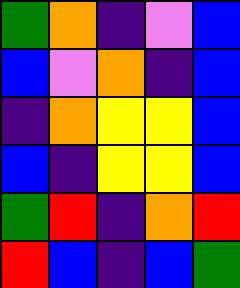[["green", "orange", "indigo", "violet", "blue"], ["blue", "violet", "orange", "indigo", "blue"], ["indigo", "orange", "yellow", "yellow", "blue"], ["blue", "indigo", "yellow", "yellow", "blue"], ["green", "red", "indigo", "orange", "red"], ["red", "blue", "indigo", "blue", "green"]]